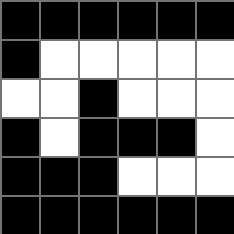[["black", "black", "black", "black", "black", "black"], ["black", "white", "white", "white", "white", "white"], ["white", "white", "black", "white", "white", "white"], ["black", "white", "black", "black", "black", "white"], ["black", "black", "black", "white", "white", "white"], ["black", "black", "black", "black", "black", "black"]]